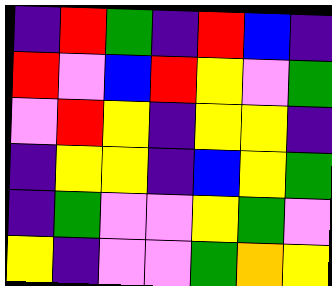[["indigo", "red", "green", "indigo", "red", "blue", "indigo"], ["red", "violet", "blue", "red", "yellow", "violet", "green"], ["violet", "red", "yellow", "indigo", "yellow", "yellow", "indigo"], ["indigo", "yellow", "yellow", "indigo", "blue", "yellow", "green"], ["indigo", "green", "violet", "violet", "yellow", "green", "violet"], ["yellow", "indigo", "violet", "violet", "green", "orange", "yellow"]]